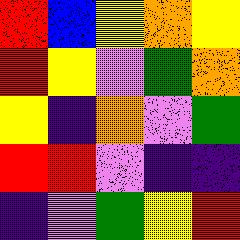[["red", "blue", "yellow", "orange", "yellow"], ["red", "yellow", "violet", "green", "orange"], ["yellow", "indigo", "orange", "violet", "green"], ["red", "red", "violet", "indigo", "indigo"], ["indigo", "violet", "green", "yellow", "red"]]